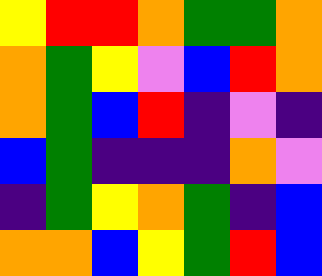[["yellow", "red", "red", "orange", "green", "green", "orange"], ["orange", "green", "yellow", "violet", "blue", "red", "orange"], ["orange", "green", "blue", "red", "indigo", "violet", "indigo"], ["blue", "green", "indigo", "indigo", "indigo", "orange", "violet"], ["indigo", "green", "yellow", "orange", "green", "indigo", "blue"], ["orange", "orange", "blue", "yellow", "green", "red", "blue"]]